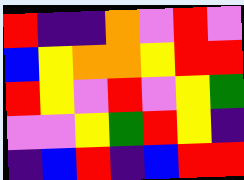[["red", "indigo", "indigo", "orange", "violet", "red", "violet"], ["blue", "yellow", "orange", "orange", "yellow", "red", "red"], ["red", "yellow", "violet", "red", "violet", "yellow", "green"], ["violet", "violet", "yellow", "green", "red", "yellow", "indigo"], ["indigo", "blue", "red", "indigo", "blue", "red", "red"]]